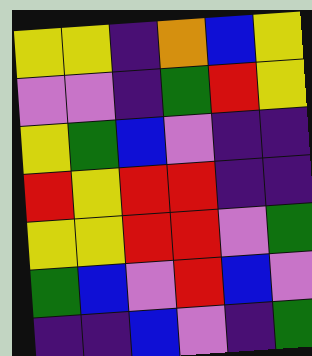[["yellow", "yellow", "indigo", "orange", "blue", "yellow"], ["violet", "violet", "indigo", "green", "red", "yellow"], ["yellow", "green", "blue", "violet", "indigo", "indigo"], ["red", "yellow", "red", "red", "indigo", "indigo"], ["yellow", "yellow", "red", "red", "violet", "green"], ["green", "blue", "violet", "red", "blue", "violet"], ["indigo", "indigo", "blue", "violet", "indigo", "green"]]